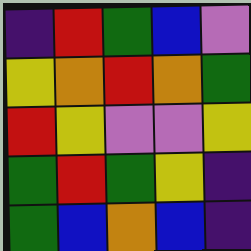[["indigo", "red", "green", "blue", "violet"], ["yellow", "orange", "red", "orange", "green"], ["red", "yellow", "violet", "violet", "yellow"], ["green", "red", "green", "yellow", "indigo"], ["green", "blue", "orange", "blue", "indigo"]]